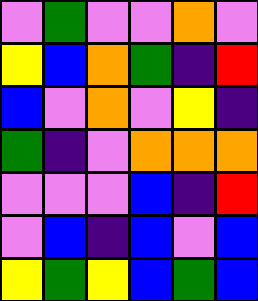[["violet", "green", "violet", "violet", "orange", "violet"], ["yellow", "blue", "orange", "green", "indigo", "red"], ["blue", "violet", "orange", "violet", "yellow", "indigo"], ["green", "indigo", "violet", "orange", "orange", "orange"], ["violet", "violet", "violet", "blue", "indigo", "red"], ["violet", "blue", "indigo", "blue", "violet", "blue"], ["yellow", "green", "yellow", "blue", "green", "blue"]]